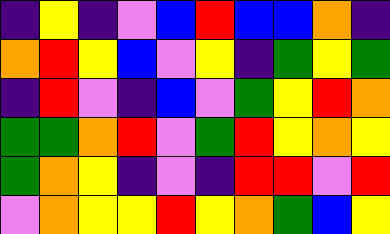[["indigo", "yellow", "indigo", "violet", "blue", "red", "blue", "blue", "orange", "indigo"], ["orange", "red", "yellow", "blue", "violet", "yellow", "indigo", "green", "yellow", "green"], ["indigo", "red", "violet", "indigo", "blue", "violet", "green", "yellow", "red", "orange"], ["green", "green", "orange", "red", "violet", "green", "red", "yellow", "orange", "yellow"], ["green", "orange", "yellow", "indigo", "violet", "indigo", "red", "red", "violet", "red"], ["violet", "orange", "yellow", "yellow", "red", "yellow", "orange", "green", "blue", "yellow"]]